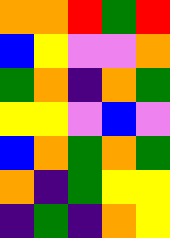[["orange", "orange", "red", "green", "red"], ["blue", "yellow", "violet", "violet", "orange"], ["green", "orange", "indigo", "orange", "green"], ["yellow", "yellow", "violet", "blue", "violet"], ["blue", "orange", "green", "orange", "green"], ["orange", "indigo", "green", "yellow", "yellow"], ["indigo", "green", "indigo", "orange", "yellow"]]